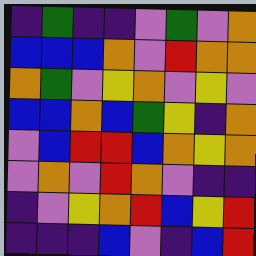[["indigo", "green", "indigo", "indigo", "violet", "green", "violet", "orange"], ["blue", "blue", "blue", "orange", "violet", "red", "orange", "orange"], ["orange", "green", "violet", "yellow", "orange", "violet", "yellow", "violet"], ["blue", "blue", "orange", "blue", "green", "yellow", "indigo", "orange"], ["violet", "blue", "red", "red", "blue", "orange", "yellow", "orange"], ["violet", "orange", "violet", "red", "orange", "violet", "indigo", "indigo"], ["indigo", "violet", "yellow", "orange", "red", "blue", "yellow", "red"], ["indigo", "indigo", "indigo", "blue", "violet", "indigo", "blue", "red"]]